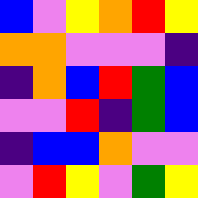[["blue", "violet", "yellow", "orange", "red", "yellow"], ["orange", "orange", "violet", "violet", "violet", "indigo"], ["indigo", "orange", "blue", "red", "green", "blue"], ["violet", "violet", "red", "indigo", "green", "blue"], ["indigo", "blue", "blue", "orange", "violet", "violet"], ["violet", "red", "yellow", "violet", "green", "yellow"]]